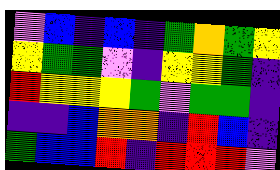[["violet", "blue", "indigo", "blue", "indigo", "green", "orange", "green", "yellow"], ["yellow", "green", "green", "violet", "indigo", "yellow", "yellow", "green", "indigo"], ["red", "yellow", "yellow", "yellow", "green", "violet", "green", "green", "indigo"], ["indigo", "indigo", "blue", "orange", "orange", "indigo", "red", "blue", "indigo"], ["green", "blue", "blue", "red", "indigo", "red", "red", "red", "violet"]]